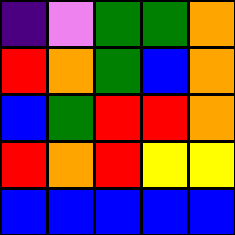[["indigo", "violet", "green", "green", "orange"], ["red", "orange", "green", "blue", "orange"], ["blue", "green", "red", "red", "orange"], ["red", "orange", "red", "yellow", "yellow"], ["blue", "blue", "blue", "blue", "blue"]]